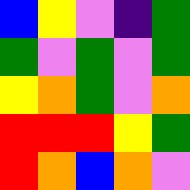[["blue", "yellow", "violet", "indigo", "green"], ["green", "violet", "green", "violet", "green"], ["yellow", "orange", "green", "violet", "orange"], ["red", "red", "red", "yellow", "green"], ["red", "orange", "blue", "orange", "violet"]]